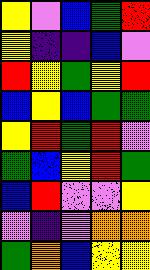[["yellow", "violet", "blue", "green", "red"], ["yellow", "indigo", "indigo", "blue", "violet"], ["red", "yellow", "green", "yellow", "red"], ["blue", "yellow", "blue", "green", "green"], ["yellow", "red", "green", "red", "violet"], ["green", "blue", "yellow", "red", "green"], ["blue", "red", "violet", "violet", "yellow"], ["violet", "indigo", "violet", "orange", "orange"], ["green", "orange", "blue", "yellow", "yellow"]]